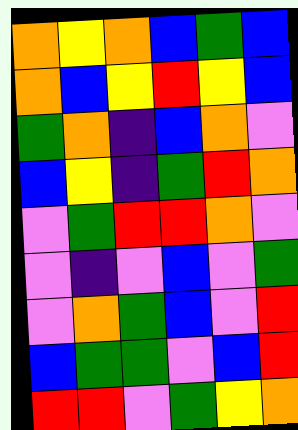[["orange", "yellow", "orange", "blue", "green", "blue"], ["orange", "blue", "yellow", "red", "yellow", "blue"], ["green", "orange", "indigo", "blue", "orange", "violet"], ["blue", "yellow", "indigo", "green", "red", "orange"], ["violet", "green", "red", "red", "orange", "violet"], ["violet", "indigo", "violet", "blue", "violet", "green"], ["violet", "orange", "green", "blue", "violet", "red"], ["blue", "green", "green", "violet", "blue", "red"], ["red", "red", "violet", "green", "yellow", "orange"]]